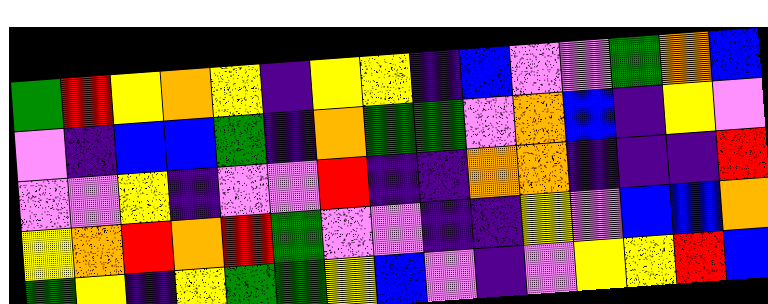[["green", "red", "yellow", "orange", "yellow", "indigo", "yellow", "yellow", "indigo", "blue", "violet", "violet", "green", "orange", "blue"], ["violet", "indigo", "blue", "blue", "green", "indigo", "orange", "green", "green", "violet", "orange", "blue", "indigo", "yellow", "violet"], ["violet", "violet", "yellow", "indigo", "violet", "violet", "red", "indigo", "indigo", "orange", "orange", "indigo", "indigo", "indigo", "red"], ["yellow", "orange", "red", "orange", "red", "green", "violet", "violet", "indigo", "indigo", "yellow", "violet", "blue", "blue", "orange"], ["green", "yellow", "indigo", "yellow", "green", "green", "yellow", "blue", "violet", "indigo", "violet", "yellow", "yellow", "red", "blue"]]